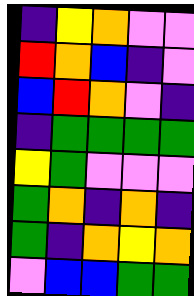[["indigo", "yellow", "orange", "violet", "violet"], ["red", "orange", "blue", "indigo", "violet"], ["blue", "red", "orange", "violet", "indigo"], ["indigo", "green", "green", "green", "green"], ["yellow", "green", "violet", "violet", "violet"], ["green", "orange", "indigo", "orange", "indigo"], ["green", "indigo", "orange", "yellow", "orange"], ["violet", "blue", "blue", "green", "green"]]